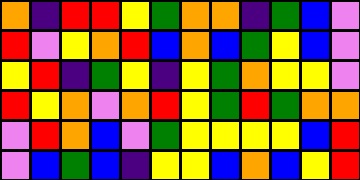[["orange", "indigo", "red", "red", "yellow", "green", "orange", "orange", "indigo", "green", "blue", "violet"], ["red", "violet", "yellow", "orange", "red", "blue", "orange", "blue", "green", "yellow", "blue", "violet"], ["yellow", "red", "indigo", "green", "yellow", "indigo", "yellow", "green", "orange", "yellow", "yellow", "violet"], ["red", "yellow", "orange", "violet", "orange", "red", "yellow", "green", "red", "green", "orange", "orange"], ["violet", "red", "orange", "blue", "violet", "green", "yellow", "yellow", "yellow", "yellow", "blue", "red"], ["violet", "blue", "green", "blue", "indigo", "yellow", "yellow", "blue", "orange", "blue", "yellow", "red"]]